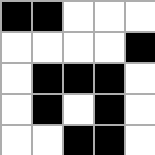[["black", "black", "white", "white", "white"], ["white", "white", "white", "white", "black"], ["white", "black", "black", "black", "white"], ["white", "black", "white", "black", "white"], ["white", "white", "black", "black", "white"]]